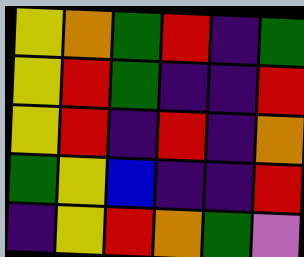[["yellow", "orange", "green", "red", "indigo", "green"], ["yellow", "red", "green", "indigo", "indigo", "red"], ["yellow", "red", "indigo", "red", "indigo", "orange"], ["green", "yellow", "blue", "indigo", "indigo", "red"], ["indigo", "yellow", "red", "orange", "green", "violet"]]